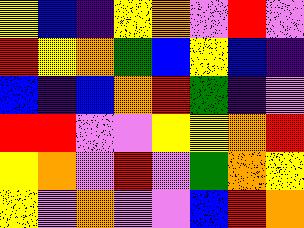[["yellow", "blue", "indigo", "yellow", "orange", "violet", "red", "violet"], ["red", "yellow", "orange", "green", "blue", "yellow", "blue", "indigo"], ["blue", "indigo", "blue", "orange", "red", "green", "indigo", "violet"], ["red", "red", "violet", "violet", "yellow", "yellow", "orange", "red"], ["yellow", "orange", "violet", "red", "violet", "green", "orange", "yellow"], ["yellow", "violet", "orange", "violet", "violet", "blue", "red", "orange"]]